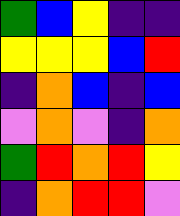[["green", "blue", "yellow", "indigo", "indigo"], ["yellow", "yellow", "yellow", "blue", "red"], ["indigo", "orange", "blue", "indigo", "blue"], ["violet", "orange", "violet", "indigo", "orange"], ["green", "red", "orange", "red", "yellow"], ["indigo", "orange", "red", "red", "violet"]]